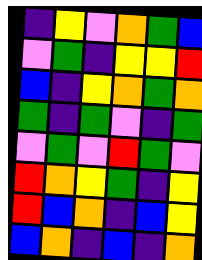[["indigo", "yellow", "violet", "orange", "green", "blue"], ["violet", "green", "indigo", "yellow", "yellow", "red"], ["blue", "indigo", "yellow", "orange", "green", "orange"], ["green", "indigo", "green", "violet", "indigo", "green"], ["violet", "green", "violet", "red", "green", "violet"], ["red", "orange", "yellow", "green", "indigo", "yellow"], ["red", "blue", "orange", "indigo", "blue", "yellow"], ["blue", "orange", "indigo", "blue", "indigo", "orange"]]